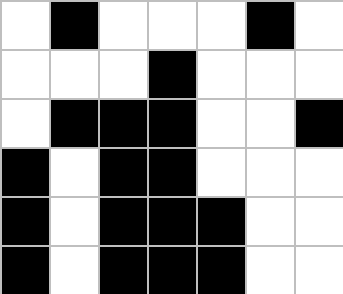[["white", "black", "white", "white", "white", "black", "white"], ["white", "white", "white", "black", "white", "white", "white"], ["white", "black", "black", "black", "white", "white", "black"], ["black", "white", "black", "black", "white", "white", "white"], ["black", "white", "black", "black", "black", "white", "white"], ["black", "white", "black", "black", "black", "white", "white"]]